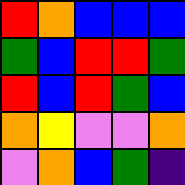[["red", "orange", "blue", "blue", "blue"], ["green", "blue", "red", "red", "green"], ["red", "blue", "red", "green", "blue"], ["orange", "yellow", "violet", "violet", "orange"], ["violet", "orange", "blue", "green", "indigo"]]